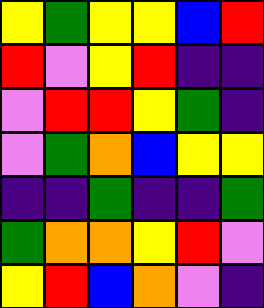[["yellow", "green", "yellow", "yellow", "blue", "red"], ["red", "violet", "yellow", "red", "indigo", "indigo"], ["violet", "red", "red", "yellow", "green", "indigo"], ["violet", "green", "orange", "blue", "yellow", "yellow"], ["indigo", "indigo", "green", "indigo", "indigo", "green"], ["green", "orange", "orange", "yellow", "red", "violet"], ["yellow", "red", "blue", "orange", "violet", "indigo"]]